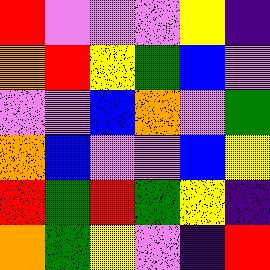[["red", "violet", "violet", "violet", "yellow", "indigo"], ["orange", "red", "yellow", "green", "blue", "violet"], ["violet", "violet", "blue", "orange", "violet", "green"], ["orange", "blue", "violet", "violet", "blue", "yellow"], ["red", "green", "red", "green", "yellow", "indigo"], ["orange", "green", "yellow", "violet", "indigo", "red"]]